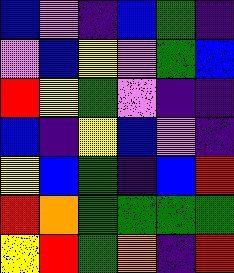[["blue", "violet", "indigo", "blue", "green", "indigo"], ["violet", "blue", "yellow", "violet", "green", "blue"], ["red", "yellow", "green", "violet", "indigo", "indigo"], ["blue", "indigo", "yellow", "blue", "violet", "indigo"], ["yellow", "blue", "green", "indigo", "blue", "red"], ["red", "orange", "green", "green", "green", "green"], ["yellow", "red", "green", "orange", "indigo", "red"]]